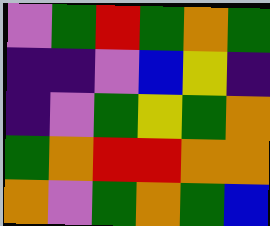[["violet", "green", "red", "green", "orange", "green"], ["indigo", "indigo", "violet", "blue", "yellow", "indigo"], ["indigo", "violet", "green", "yellow", "green", "orange"], ["green", "orange", "red", "red", "orange", "orange"], ["orange", "violet", "green", "orange", "green", "blue"]]